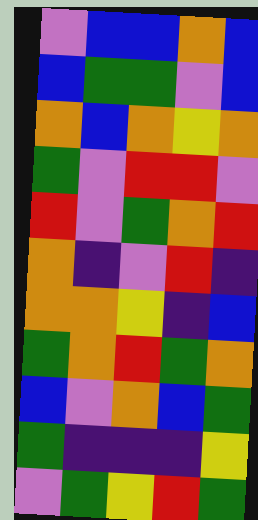[["violet", "blue", "blue", "orange", "blue"], ["blue", "green", "green", "violet", "blue"], ["orange", "blue", "orange", "yellow", "orange"], ["green", "violet", "red", "red", "violet"], ["red", "violet", "green", "orange", "red"], ["orange", "indigo", "violet", "red", "indigo"], ["orange", "orange", "yellow", "indigo", "blue"], ["green", "orange", "red", "green", "orange"], ["blue", "violet", "orange", "blue", "green"], ["green", "indigo", "indigo", "indigo", "yellow"], ["violet", "green", "yellow", "red", "green"]]